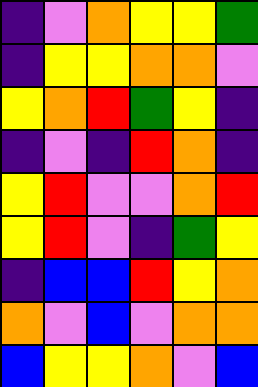[["indigo", "violet", "orange", "yellow", "yellow", "green"], ["indigo", "yellow", "yellow", "orange", "orange", "violet"], ["yellow", "orange", "red", "green", "yellow", "indigo"], ["indigo", "violet", "indigo", "red", "orange", "indigo"], ["yellow", "red", "violet", "violet", "orange", "red"], ["yellow", "red", "violet", "indigo", "green", "yellow"], ["indigo", "blue", "blue", "red", "yellow", "orange"], ["orange", "violet", "blue", "violet", "orange", "orange"], ["blue", "yellow", "yellow", "orange", "violet", "blue"]]